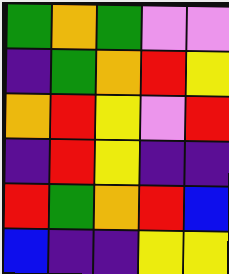[["green", "orange", "green", "violet", "violet"], ["indigo", "green", "orange", "red", "yellow"], ["orange", "red", "yellow", "violet", "red"], ["indigo", "red", "yellow", "indigo", "indigo"], ["red", "green", "orange", "red", "blue"], ["blue", "indigo", "indigo", "yellow", "yellow"]]